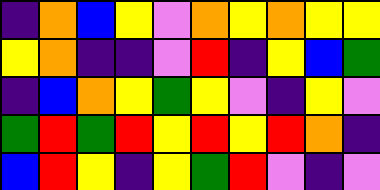[["indigo", "orange", "blue", "yellow", "violet", "orange", "yellow", "orange", "yellow", "yellow"], ["yellow", "orange", "indigo", "indigo", "violet", "red", "indigo", "yellow", "blue", "green"], ["indigo", "blue", "orange", "yellow", "green", "yellow", "violet", "indigo", "yellow", "violet"], ["green", "red", "green", "red", "yellow", "red", "yellow", "red", "orange", "indigo"], ["blue", "red", "yellow", "indigo", "yellow", "green", "red", "violet", "indigo", "violet"]]